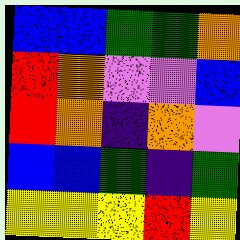[["blue", "blue", "green", "green", "orange"], ["red", "orange", "violet", "violet", "blue"], ["red", "orange", "indigo", "orange", "violet"], ["blue", "blue", "green", "indigo", "green"], ["yellow", "yellow", "yellow", "red", "yellow"]]